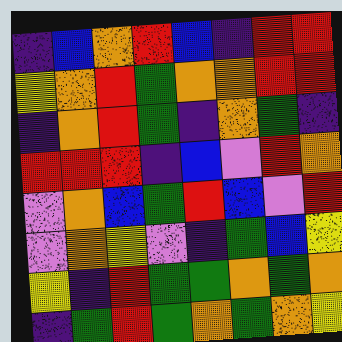[["indigo", "blue", "orange", "red", "blue", "indigo", "red", "red"], ["yellow", "orange", "red", "green", "orange", "orange", "red", "red"], ["indigo", "orange", "red", "green", "indigo", "orange", "green", "indigo"], ["red", "red", "red", "indigo", "blue", "violet", "red", "orange"], ["violet", "orange", "blue", "green", "red", "blue", "violet", "red"], ["violet", "orange", "yellow", "violet", "indigo", "green", "blue", "yellow"], ["yellow", "indigo", "red", "green", "green", "orange", "green", "orange"], ["indigo", "green", "red", "green", "orange", "green", "orange", "yellow"]]